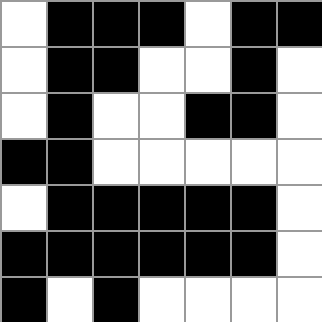[["white", "black", "black", "black", "white", "black", "black"], ["white", "black", "black", "white", "white", "black", "white"], ["white", "black", "white", "white", "black", "black", "white"], ["black", "black", "white", "white", "white", "white", "white"], ["white", "black", "black", "black", "black", "black", "white"], ["black", "black", "black", "black", "black", "black", "white"], ["black", "white", "black", "white", "white", "white", "white"]]